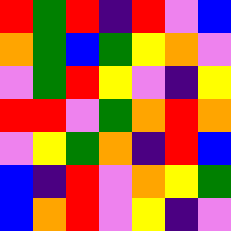[["red", "green", "red", "indigo", "red", "violet", "blue"], ["orange", "green", "blue", "green", "yellow", "orange", "violet"], ["violet", "green", "red", "yellow", "violet", "indigo", "yellow"], ["red", "red", "violet", "green", "orange", "red", "orange"], ["violet", "yellow", "green", "orange", "indigo", "red", "blue"], ["blue", "indigo", "red", "violet", "orange", "yellow", "green"], ["blue", "orange", "red", "violet", "yellow", "indigo", "violet"]]